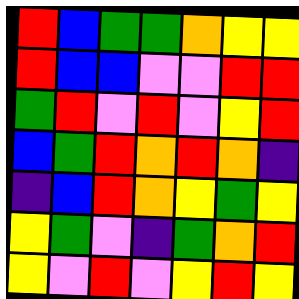[["red", "blue", "green", "green", "orange", "yellow", "yellow"], ["red", "blue", "blue", "violet", "violet", "red", "red"], ["green", "red", "violet", "red", "violet", "yellow", "red"], ["blue", "green", "red", "orange", "red", "orange", "indigo"], ["indigo", "blue", "red", "orange", "yellow", "green", "yellow"], ["yellow", "green", "violet", "indigo", "green", "orange", "red"], ["yellow", "violet", "red", "violet", "yellow", "red", "yellow"]]